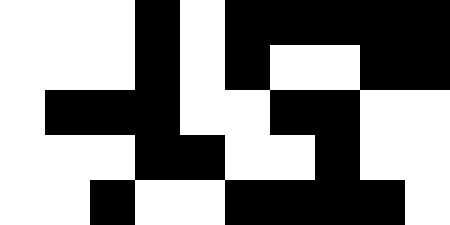[["white", "white", "white", "black", "white", "black", "black", "black", "black", "black"], ["white", "white", "white", "black", "white", "black", "white", "white", "black", "black"], ["white", "black", "black", "black", "white", "white", "black", "black", "white", "white"], ["white", "white", "white", "black", "black", "white", "white", "black", "white", "white"], ["white", "white", "black", "white", "white", "black", "black", "black", "black", "white"]]